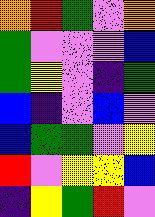[["orange", "red", "green", "violet", "orange"], ["green", "violet", "violet", "violet", "blue"], ["green", "yellow", "violet", "indigo", "green"], ["blue", "indigo", "violet", "blue", "violet"], ["blue", "green", "green", "violet", "yellow"], ["red", "violet", "yellow", "yellow", "blue"], ["indigo", "yellow", "green", "red", "violet"]]